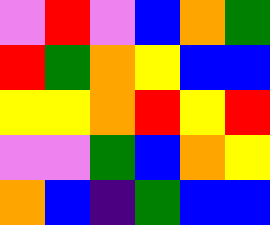[["violet", "red", "violet", "blue", "orange", "green"], ["red", "green", "orange", "yellow", "blue", "blue"], ["yellow", "yellow", "orange", "red", "yellow", "red"], ["violet", "violet", "green", "blue", "orange", "yellow"], ["orange", "blue", "indigo", "green", "blue", "blue"]]